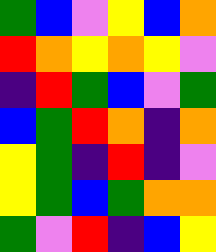[["green", "blue", "violet", "yellow", "blue", "orange"], ["red", "orange", "yellow", "orange", "yellow", "violet"], ["indigo", "red", "green", "blue", "violet", "green"], ["blue", "green", "red", "orange", "indigo", "orange"], ["yellow", "green", "indigo", "red", "indigo", "violet"], ["yellow", "green", "blue", "green", "orange", "orange"], ["green", "violet", "red", "indigo", "blue", "yellow"]]